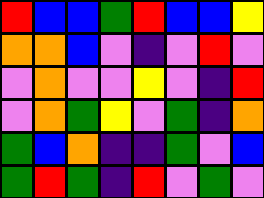[["red", "blue", "blue", "green", "red", "blue", "blue", "yellow"], ["orange", "orange", "blue", "violet", "indigo", "violet", "red", "violet"], ["violet", "orange", "violet", "violet", "yellow", "violet", "indigo", "red"], ["violet", "orange", "green", "yellow", "violet", "green", "indigo", "orange"], ["green", "blue", "orange", "indigo", "indigo", "green", "violet", "blue"], ["green", "red", "green", "indigo", "red", "violet", "green", "violet"]]